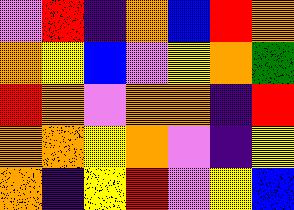[["violet", "red", "indigo", "orange", "blue", "red", "orange"], ["orange", "yellow", "blue", "violet", "yellow", "orange", "green"], ["red", "orange", "violet", "orange", "orange", "indigo", "red"], ["orange", "orange", "yellow", "orange", "violet", "indigo", "yellow"], ["orange", "indigo", "yellow", "red", "violet", "yellow", "blue"]]